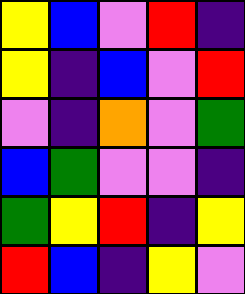[["yellow", "blue", "violet", "red", "indigo"], ["yellow", "indigo", "blue", "violet", "red"], ["violet", "indigo", "orange", "violet", "green"], ["blue", "green", "violet", "violet", "indigo"], ["green", "yellow", "red", "indigo", "yellow"], ["red", "blue", "indigo", "yellow", "violet"]]